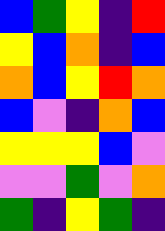[["blue", "green", "yellow", "indigo", "red"], ["yellow", "blue", "orange", "indigo", "blue"], ["orange", "blue", "yellow", "red", "orange"], ["blue", "violet", "indigo", "orange", "blue"], ["yellow", "yellow", "yellow", "blue", "violet"], ["violet", "violet", "green", "violet", "orange"], ["green", "indigo", "yellow", "green", "indigo"]]